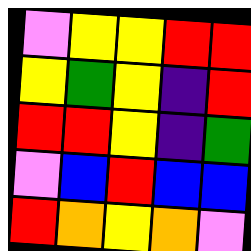[["violet", "yellow", "yellow", "red", "red"], ["yellow", "green", "yellow", "indigo", "red"], ["red", "red", "yellow", "indigo", "green"], ["violet", "blue", "red", "blue", "blue"], ["red", "orange", "yellow", "orange", "violet"]]